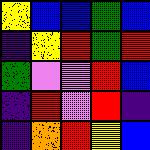[["yellow", "blue", "blue", "green", "blue"], ["indigo", "yellow", "red", "green", "red"], ["green", "violet", "violet", "red", "blue"], ["indigo", "red", "violet", "red", "indigo"], ["indigo", "orange", "red", "yellow", "blue"]]